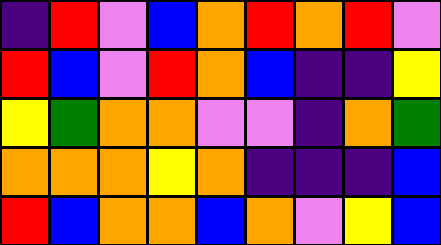[["indigo", "red", "violet", "blue", "orange", "red", "orange", "red", "violet"], ["red", "blue", "violet", "red", "orange", "blue", "indigo", "indigo", "yellow"], ["yellow", "green", "orange", "orange", "violet", "violet", "indigo", "orange", "green"], ["orange", "orange", "orange", "yellow", "orange", "indigo", "indigo", "indigo", "blue"], ["red", "blue", "orange", "orange", "blue", "orange", "violet", "yellow", "blue"]]